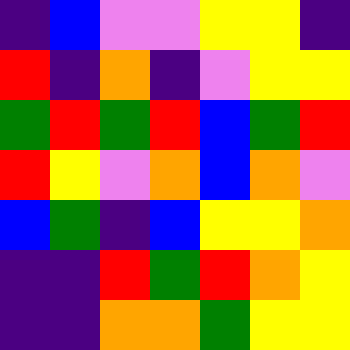[["indigo", "blue", "violet", "violet", "yellow", "yellow", "indigo"], ["red", "indigo", "orange", "indigo", "violet", "yellow", "yellow"], ["green", "red", "green", "red", "blue", "green", "red"], ["red", "yellow", "violet", "orange", "blue", "orange", "violet"], ["blue", "green", "indigo", "blue", "yellow", "yellow", "orange"], ["indigo", "indigo", "red", "green", "red", "orange", "yellow"], ["indigo", "indigo", "orange", "orange", "green", "yellow", "yellow"]]